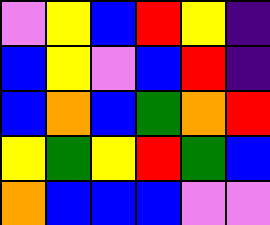[["violet", "yellow", "blue", "red", "yellow", "indigo"], ["blue", "yellow", "violet", "blue", "red", "indigo"], ["blue", "orange", "blue", "green", "orange", "red"], ["yellow", "green", "yellow", "red", "green", "blue"], ["orange", "blue", "blue", "blue", "violet", "violet"]]